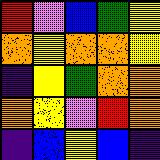[["red", "violet", "blue", "green", "yellow"], ["orange", "yellow", "orange", "orange", "yellow"], ["indigo", "yellow", "green", "orange", "orange"], ["orange", "yellow", "violet", "red", "orange"], ["indigo", "blue", "yellow", "blue", "indigo"]]